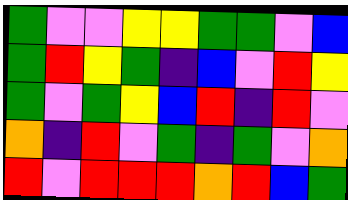[["green", "violet", "violet", "yellow", "yellow", "green", "green", "violet", "blue"], ["green", "red", "yellow", "green", "indigo", "blue", "violet", "red", "yellow"], ["green", "violet", "green", "yellow", "blue", "red", "indigo", "red", "violet"], ["orange", "indigo", "red", "violet", "green", "indigo", "green", "violet", "orange"], ["red", "violet", "red", "red", "red", "orange", "red", "blue", "green"]]